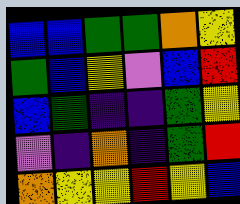[["blue", "blue", "green", "green", "orange", "yellow"], ["green", "blue", "yellow", "violet", "blue", "red"], ["blue", "green", "indigo", "indigo", "green", "yellow"], ["violet", "indigo", "orange", "indigo", "green", "red"], ["orange", "yellow", "yellow", "red", "yellow", "blue"]]